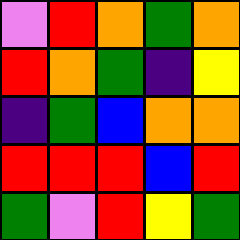[["violet", "red", "orange", "green", "orange"], ["red", "orange", "green", "indigo", "yellow"], ["indigo", "green", "blue", "orange", "orange"], ["red", "red", "red", "blue", "red"], ["green", "violet", "red", "yellow", "green"]]